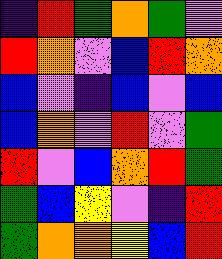[["indigo", "red", "green", "orange", "green", "violet"], ["red", "orange", "violet", "blue", "red", "orange"], ["blue", "violet", "indigo", "blue", "violet", "blue"], ["blue", "orange", "violet", "red", "violet", "green"], ["red", "violet", "blue", "orange", "red", "green"], ["green", "blue", "yellow", "violet", "indigo", "red"], ["green", "orange", "orange", "yellow", "blue", "red"]]